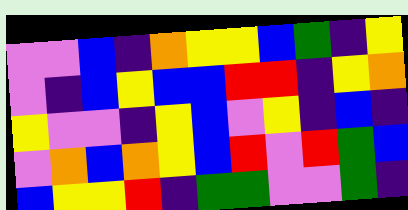[["violet", "violet", "blue", "indigo", "orange", "yellow", "yellow", "blue", "green", "indigo", "yellow"], ["violet", "indigo", "blue", "yellow", "blue", "blue", "red", "red", "indigo", "yellow", "orange"], ["yellow", "violet", "violet", "indigo", "yellow", "blue", "violet", "yellow", "indigo", "blue", "indigo"], ["violet", "orange", "blue", "orange", "yellow", "blue", "red", "violet", "red", "green", "blue"], ["blue", "yellow", "yellow", "red", "indigo", "green", "green", "violet", "violet", "green", "indigo"]]